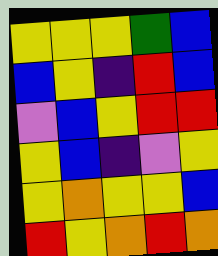[["yellow", "yellow", "yellow", "green", "blue"], ["blue", "yellow", "indigo", "red", "blue"], ["violet", "blue", "yellow", "red", "red"], ["yellow", "blue", "indigo", "violet", "yellow"], ["yellow", "orange", "yellow", "yellow", "blue"], ["red", "yellow", "orange", "red", "orange"]]